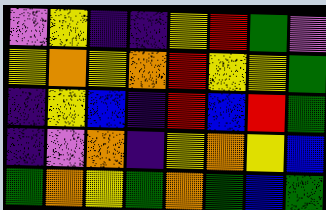[["violet", "yellow", "indigo", "indigo", "yellow", "red", "green", "violet"], ["yellow", "orange", "yellow", "orange", "red", "yellow", "yellow", "green"], ["indigo", "yellow", "blue", "indigo", "red", "blue", "red", "green"], ["indigo", "violet", "orange", "indigo", "yellow", "orange", "yellow", "blue"], ["green", "orange", "yellow", "green", "orange", "green", "blue", "green"]]